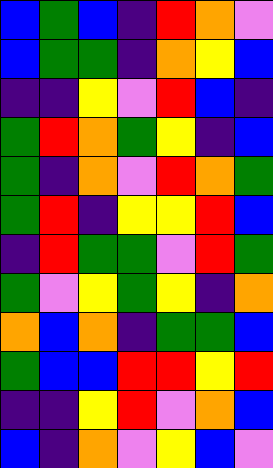[["blue", "green", "blue", "indigo", "red", "orange", "violet"], ["blue", "green", "green", "indigo", "orange", "yellow", "blue"], ["indigo", "indigo", "yellow", "violet", "red", "blue", "indigo"], ["green", "red", "orange", "green", "yellow", "indigo", "blue"], ["green", "indigo", "orange", "violet", "red", "orange", "green"], ["green", "red", "indigo", "yellow", "yellow", "red", "blue"], ["indigo", "red", "green", "green", "violet", "red", "green"], ["green", "violet", "yellow", "green", "yellow", "indigo", "orange"], ["orange", "blue", "orange", "indigo", "green", "green", "blue"], ["green", "blue", "blue", "red", "red", "yellow", "red"], ["indigo", "indigo", "yellow", "red", "violet", "orange", "blue"], ["blue", "indigo", "orange", "violet", "yellow", "blue", "violet"]]